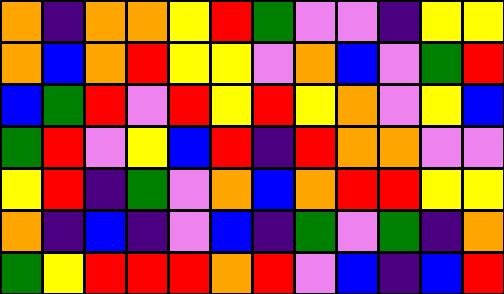[["orange", "indigo", "orange", "orange", "yellow", "red", "green", "violet", "violet", "indigo", "yellow", "yellow"], ["orange", "blue", "orange", "red", "yellow", "yellow", "violet", "orange", "blue", "violet", "green", "red"], ["blue", "green", "red", "violet", "red", "yellow", "red", "yellow", "orange", "violet", "yellow", "blue"], ["green", "red", "violet", "yellow", "blue", "red", "indigo", "red", "orange", "orange", "violet", "violet"], ["yellow", "red", "indigo", "green", "violet", "orange", "blue", "orange", "red", "red", "yellow", "yellow"], ["orange", "indigo", "blue", "indigo", "violet", "blue", "indigo", "green", "violet", "green", "indigo", "orange"], ["green", "yellow", "red", "red", "red", "orange", "red", "violet", "blue", "indigo", "blue", "red"]]